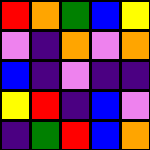[["red", "orange", "green", "blue", "yellow"], ["violet", "indigo", "orange", "violet", "orange"], ["blue", "indigo", "violet", "indigo", "indigo"], ["yellow", "red", "indigo", "blue", "violet"], ["indigo", "green", "red", "blue", "orange"]]